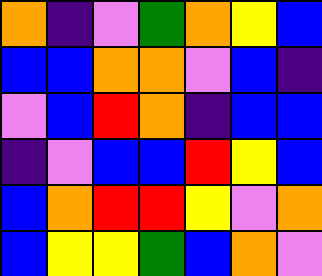[["orange", "indigo", "violet", "green", "orange", "yellow", "blue"], ["blue", "blue", "orange", "orange", "violet", "blue", "indigo"], ["violet", "blue", "red", "orange", "indigo", "blue", "blue"], ["indigo", "violet", "blue", "blue", "red", "yellow", "blue"], ["blue", "orange", "red", "red", "yellow", "violet", "orange"], ["blue", "yellow", "yellow", "green", "blue", "orange", "violet"]]